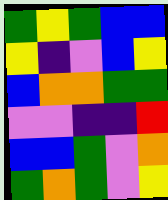[["green", "yellow", "green", "blue", "blue"], ["yellow", "indigo", "violet", "blue", "yellow"], ["blue", "orange", "orange", "green", "green"], ["violet", "violet", "indigo", "indigo", "red"], ["blue", "blue", "green", "violet", "orange"], ["green", "orange", "green", "violet", "yellow"]]